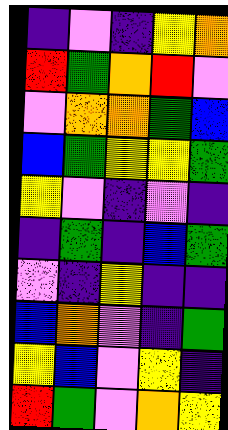[["indigo", "violet", "indigo", "yellow", "orange"], ["red", "green", "orange", "red", "violet"], ["violet", "orange", "orange", "green", "blue"], ["blue", "green", "yellow", "yellow", "green"], ["yellow", "violet", "indigo", "violet", "indigo"], ["indigo", "green", "indigo", "blue", "green"], ["violet", "indigo", "yellow", "indigo", "indigo"], ["blue", "orange", "violet", "indigo", "green"], ["yellow", "blue", "violet", "yellow", "indigo"], ["red", "green", "violet", "orange", "yellow"]]